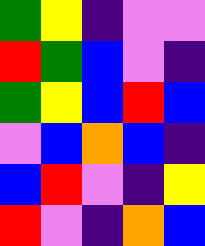[["green", "yellow", "indigo", "violet", "violet"], ["red", "green", "blue", "violet", "indigo"], ["green", "yellow", "blue", "red", "blue"], ["violet", "blue", "orange", "blue", "indigo"], ["blue", "red", "violet", "indigo", "yellow"], ["red", "violet", "indigo", "orange", "blue"]]